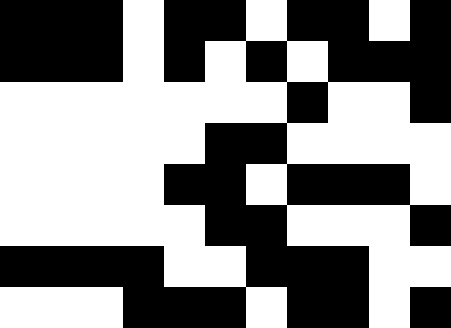[["black", "black", "black", "white", "black", "black", "white", "black", "black", "white", "black"], ["black", "black", "black", "white", "black", "white", "black", "white", "black", "black", "black"], ["white", "white", "white", "white", "white", "white", "white", "black", "white", "white", "black"], ["white", "white", "white", "white", "white", "black", "black", "white", "white", "white", "white"], ["white", "white", "white", "white", "black", "black", "white", "black", "black", "black", "white"], ["white", "white", "white", "white", "white", "black", "black", "white", "white", "white", "black"], ["black", "black", "black", "black", "white", "white", "black", "black", "black", "white", "white"], ["white", "white", "white", "black", "black", "black", "white", "black", "black", "white", "black"]]